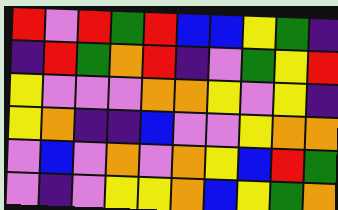[["red", "violet", "red", "green", "red", "blue", "blue", "yellow", "green", "indigo"], ["indigo", "red", "green", "orange", "red", "indigo", "violet", "green", "yellow", "red"], ["yellow", "violet", "violet", "violet", "orange", "orange", "yellow", "violet", "yellow", "indigo"], ["yellow", "orange", "indigo", "indigo", "blue", "violet", "violet", "yellow", "orange", "orange"], ["violet", "blue", "violet", "orange", "violet", "orange", "yellow", "blue", "red", "green"], ["violet", "indigo", "violet", "yellow", "yellow", "orange", "blue", "yellow", "green", "orange"]]